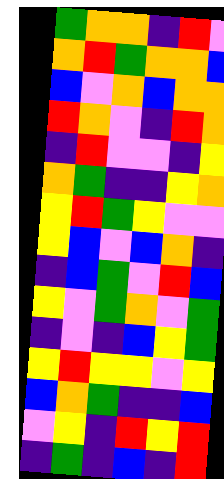[["green", "orange", "orange", "indigo", "red", "violet"], ["orange", "red", "green", "orange", "orange", "blue"], ["blue", "violet", "orange", "blue", "orange", "orange"], ["red", "orange", "violet", "indigo", "red", "orange"], ["indigo", "red", "violet", "violet", "indigo", "yellow"], ["orange", "green", "indigo", "indigo", "yellow", "orange"], ["yellow", "red", "green", "yellow", "violet", "violet"], ["yellow", "blue", "violet", "blue", "orange", "indigo"], ["indigo", "blue", "green", "violet", "red", "blue"], ["yellow", "violet", "green", "orange", "violet", "green"], ["indigo", "violet", "indigo", "blue", "yellow", "green"], ["yellow", "red", "yellow", "yellow", "violet", "yellow"], ["blue", "orange", "green", "indigo", "indigo", "blue"], ["violet", "yellow", "indigo", "red", "yellow", "red"], ["indigo", "green", "indigo", "blue", "indigo", "red"]]